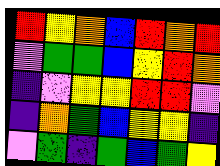[["red", "yellow", "orange", "blue", "red", "orange", "red"], ["violet", "green", "green", "blue", "yellow", "red", "orange"], ["indigo", "violet", "yellow", "yellow", "red", "red", "violet"], ["indigo", "orange", "green", "blue", "yellow", "yellow", "indigo"], ["violet", "green", "indigo", "green", "blue", "green", "yellow"]]